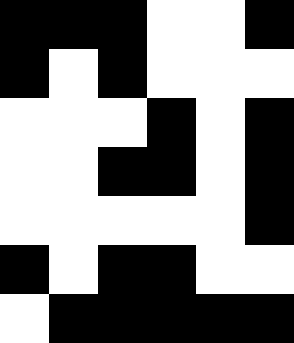[["black", "black", "black", "white", "white", "black"], ["black", "white", "black", "white", "white", "white"], ["white", "white", "white", "black", "white", "black"], ["white", "white", "black", "black", "white", "black"], ["white", "white", "white", "white", "white", "black"], ["black", "white", "black", "black", "white", "white"], ["white", "black", "black", "black", "black", "black"]]